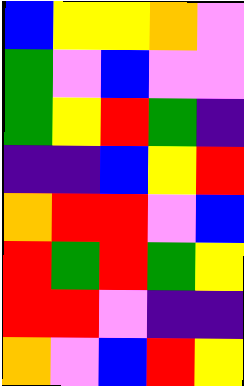[["blue", "yellow", "yellow", "orange", "violet"], ["green", "violet", "blue", "violet", "violet"], ["green", "yellow", "red", "green", "indigo"], ["indigo", "indigo", "blue", "yellow", "red"], ["orange", "red", "red", "violet", "blue"], ["red", "green", "red", "green", "yellow"], ["red", "red", "violet", "indigo", "indigo"], ["orange", "violet", "blue", "red", "yellow"]]